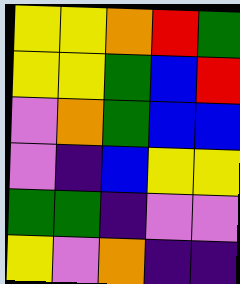[["yellow", "yellow", "orange", "red", "green"], ["yellow", "yellow", "green", "blue", "red"], ["violet", "orange", "green", "blue", "blue"], ["violet", "indigo", "blue", "yellow", "yellow"], ["green", "green", "indigo", "violet", "violet"], ["yellow", "violet", "orange", "indigo", "indigo"]]